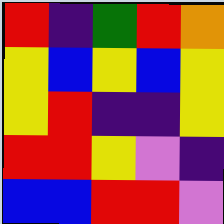[["red", "indigo", "green", "red", "orange"], ["yellow", "blue", "yellow", "blue", "yellow"], ["yellow", "red", "indigo", "indigo", "yellow"], ["red", "red", "yellow", "violet", "indigo"], ["blue", "blue", "red", "red", "violet"]]